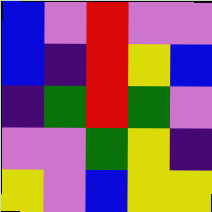[["blue", "violet", "red", "violet", "violet"], ["blue", "indigo", "red", "yellow", "blue"], ["indigo", "green", "red", "green", "violet"], ["violet", "violet", "green", "yellow", "indigo"], ["yellow", "violet", "blue", "yellow", "yellow"]]